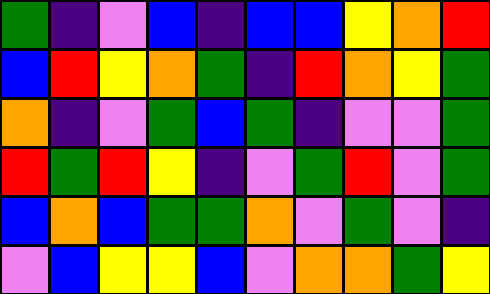[["green", "indigo", "violet", "blue", "indigo", "blue", "blue", "yellow", "orange", "red"], ["blue", "red", "yellow", "orange", "green", "indigo", "red", "orange", "yellow", "green"], ["orange", "indigo", "violet", "green", "blue", "green", "indigo", "violet", "violet", "green"], ["red", "green", "red", "yellow", "indigo", "violet", "green", "red", "violet", "green"], ["blue", "orange", "blue", "green", "green", "orange", "violet", "green", "violet", "indigo"], ["violet", "blue", "yellow", "yellow", "blue", "violet", "orange", "orange", "green", "yellow"]]